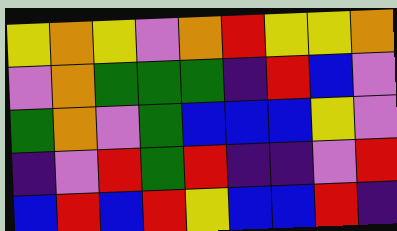[["yellow", "orange", "yellow", "violet", "orange", "red", "yellow", "yellow", "orange"], ["violet", "orange", "green", "green", "green", "indigo", "red", "blue", "violet"], ["green", "orange", "violet", "green", "blue", "blue", "blue", "yellow", "violet"], ["indigo", "violet", "red", "green", "red", "indigo", "indigo", "violet", "red"], ["blue", "red", "blue", "red", "yellow", "blue", "blue", "red", "indigo"]]